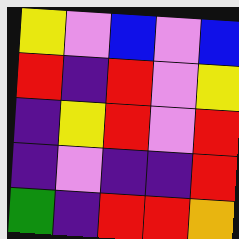[["yellow", "violet", "blue", "violet", "blue"], ["red", "indigo", "red", "violet", "yellow"], ["indigo", "yellow", "red", "violet", "red"], ["indigo", "violet", "indigo", "indigo", "red"], ["green", "indigo", "red", "red", "orange"]]